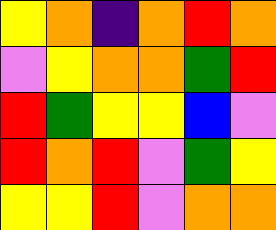[["yellow", "orange", "indigo", "orange", "red", "orange"], ["violet", "yellow", "orange", "orange", "green", "red"], ["red", "green", "yellow", "yellow", "blue", "violet"], ["red", "orange", "red", "violet", "green", "yellow"], ["yellow", "yellow", "red", "violet", "orange", "orange"]]